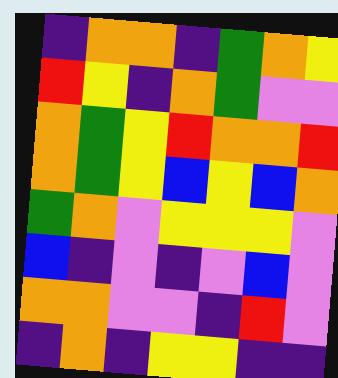[["indigo", "orange", "orange", "indigo", "green", "orange", "yellow"], ["red", "yellow", "indigo", "orange", "green", "violet", "violet"], ["orange", "green", "yellow", "red", "orange", "orange", "red"], ["orange", "green", "yellow", "blue", "yellow", "blue", "orange"], ["green", "orange", "violet", "yellow", "yellow", "yellow", "violet"], ["blue", "indigo", "violet", "indigo", "violet", "blue", "violet"], ["orange", "orange", "violet", "violet", "indigo", "red", "violet"], ["indigo", "orange", "indigo", "yellow", "yellow", "indigo", "indigo"]]